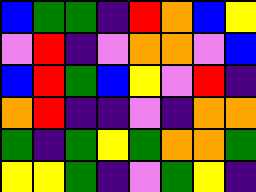[["blue", "green", "green", "indigo", "red", "orange", "blue", "yellow"], ["violet", "red", "indigo", "violet", "orange", "orange", "violet", "blue"], ["blue", "red", "green", "blue", "yellow", "violet", "red", "indigo"], ["orange", "red", "indigo", "indigo", "violet", "indigo", "orange", "orange"], ["green", "indigo", "green", "yellow", "green", "orange", "orange", "green"], ["yellow", "yellow", "green", "indigo", "violet", "green", "yellow", "indigo"]]